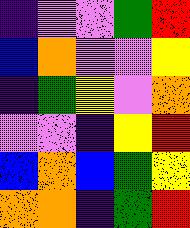[["indigo", "violet", "violet", "green", "red"], ["blue", "orange", "violet", "violet", "yellow"], ["indigo", "green", "yellow", "violet", "orange"], ["violet", "violet", "indigo", "yellow", "red"], ["blue", "orange", "blue", "green", "yellow"], ["orange", "orange", "indigo", "green", "red"]]